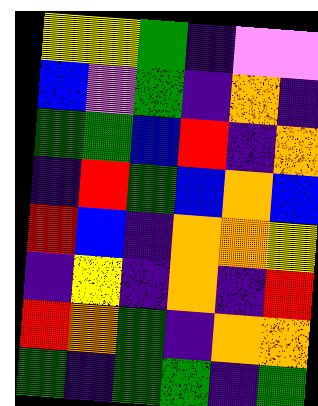[["yellow", "yellow", "green", "indigo", "violet", "violet"], ["blue", "violet", "green", "indigo", "orange", "indigo"], ["green", "green", "blue", "red", "indigo", "orange"], ["indigo", "red", "green", "blue", "orange", "blue"], ["red", "blue", "indigo", "orange", "orange", "yellow"], ["indigo", "yellow", "indigo", "orange", "indigo", "red"], ["red", "orange", "green", "indigo", "orange", "orange"], ["green", "indigo", "green", "green", "indigo", "green"]]